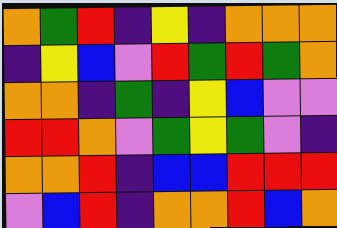[["orange", "green", "red", "indigo", "yellow", "indigo", "orange", "orange", "orange"], ["indigo", "yellow", "blue", "violet", "red", "green", "red", "green", "orange"], ["orange", "orange", "indigo", "green", "indigo", "yellow", "blue", "violet", "violet"], ["red", "red", "orange", "violet", "green", "yellow", "green", "violet", "indigo"], ["orange", "orange", "red", "indigo", "blue", "blue", "red", "red", "red"], ["violet", "blue", "red", "indigo", "orange", "orange", "red", "blue", "orange"]]